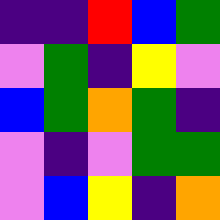[["indigo", "indigo", "red", "blue", "green"], ["violet", "green", "indigo", "yellow", "violet"], ["blue", "green", "orange", "green", "indigo"], ["violet", "indigo", "violet", "green", "green"], ["violet", "blue", "yellow", "indigo", "orange"]]